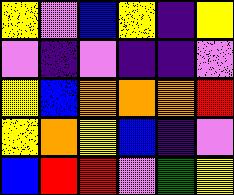[["yellow", "violet", "blue", "yellow", "indigo", "yellow"], ["violet", "indigo", "violet", "indigo", "indigo", "violet"], ["yellow", "blue", "orange", "orange", "orange", "red"], ["yellow", "orange", "yellow", "blue", "indigo", "violet"], ["blue", "red", "red", "violet", "green", "yellow"]]